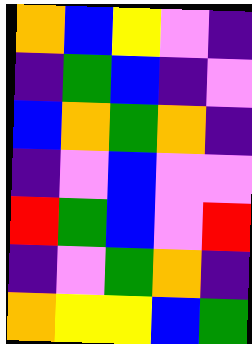[["orange", "blue", "yellow", "violet", "indigo"], ["indigo", "green", "blue", "indigo", "violet"], ["blue", "orange", "green", "orange", "indigo"], ["indigo", "violet", "blue", "violet", "violet"], ["red", "green", "blue", "violet", "red"], ["indigo", "violet", "green", "orange", "indigo"], ["orange", "yellow", "yellow", "blue", "green"]]